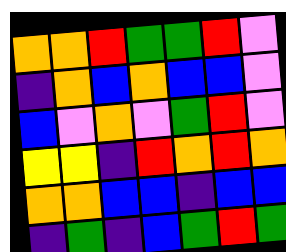[["orange", "orange", "red", "green", "green", "red", "violet"], ["indigo", "orange", "blue", "orange", "blue", "blue", "violet"], ["blue", "violet", "orange", "violet", "green", "red", "violet"], ["yellow", "yellow", "indigo", "red", "orange", "red", "orange"], ["orange", "orange", "blue", "blue", "indigo", "blue", "blue"], ["indigo", "green", "indigo", "blue", "green", "red", "green"]]